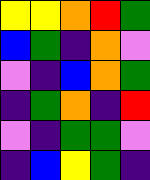[["yellow", "yellow", "orange", "red", "green"], ["blue", "green", "indigo", "orange", "violet"], ["violet", "indigo", "blue", "orange", "green"], ["indigo", "green", "orange", "indigo", "red"], ["violet", "indigo", "green", "green", "violet"], ["indigo", "blue", "yellow", "green", "indigo"]]